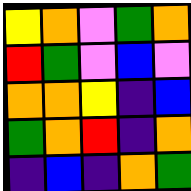[["yellow", "orange", "violet", "green", "orange"], ["red", "green", "violet", "blue", "violet"], ["orange", "orange", "yellow", "indigo", "blue"], ["green", "orange", "red", "indigo", "orange"], ["indigo", "blue", "indigo", "orange", "green"]]